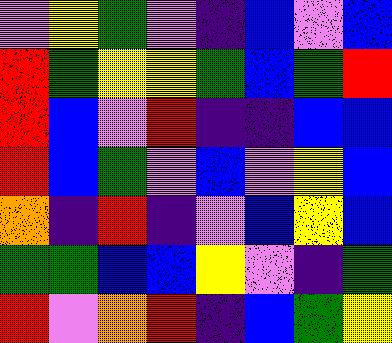[["violet", "yellow", "green", "violet", "indigo", "blue", "violet", "blue"], ["red", "green", "yellow", "yellow", "green", "blue", "green", "red"], ["red", "blue", "violet", "red", "indigo", "indigo", "blue", "blue"], ["red", "blue", "green", "violet", "blue", "violet", "yellow", "blue"], ["orange", "indigo", "red", "indigo", "violet", "blue", "yellow", "blue"], ["green", "green", "blue", "blue", "yellow", "violet", "indigo", "green"], ["red", "violet", "orange", "red", "indigo", "blue", "green", "yellow"]]